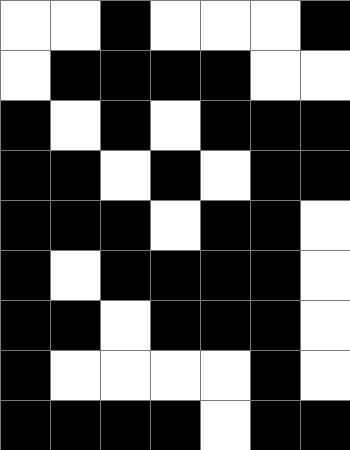[["white", "white", "black", "white", "white", "white", "black"], ["white", "black", "black", "black", "black", "white", "white"], ["black", "white", "black", "white", "black", "black", "black"], ["black", "black", "white", "black", "white", "black", "black"], ["black", "black", "black", "white", "black", "black", "white"], ["black", "white", "black", "black", "black", "black", "white"], ["black", "black", "white", "black", "black", "black", "white"], ["black", "white", "white", "white", "white", "black", "white"], ["black", "black", "black", "black", "white", "black", "black"]]